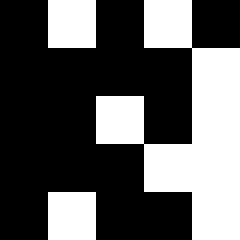[["black", "white", "black", "white", "black"], ["black", "black", "black", "black", "white"], ["black", "black", "white", "black", "white"], ["black", "black", "black", "white", "white"], ["black", "white", "black", "black", "white"]]